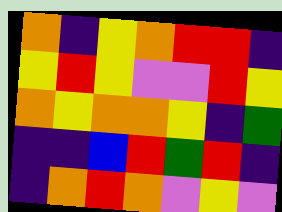[["orange", "indigo", "yellow", "orange", "red", "red", "indigo"], ["yellow", "red", "yellow", "violet", "violet", "red", "yellow"], ["orange", "yellow", "orange", "orange", "yellow", "indigo", "green"], ["indigo", "indigo", "blue", "red", "green", "red", "indigo"], ["indigo", "orange", "red", "orange", "violet", "yellow", "violet"]]